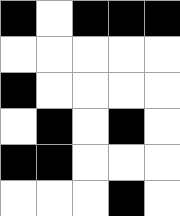[["black", "white", "black", "black", "black"], ["white", "white", "white", "white", "white"], ["black", "white", "white", "white", "white"], ["white", "black", "white", "black", "white"], ["black", "black", "white", "white", "white"], ["white", "white", "white", "black", "white"]]